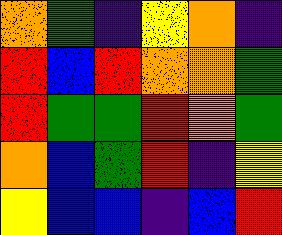[["orange", "green", "indigo", "yellow", "orange", "indigo"], ["red", "blue", "red", "orange", "orange", "green"], ["red", "green", "green", "red", "orange", "green"], ["orange", "blue", "green", "red", "indigo", "yellow"], ["yellow", "blue", "blue", "indigo", "blue", "red"]]